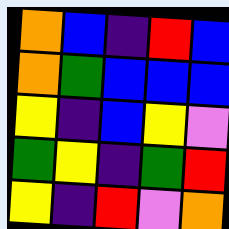[["orange", "blue", "indigo", "red", "blue"], ["orange", "green", "blue", "blue", "blue"], ["yellow", "indigo", "blue", "yellow", "violet"], ["green", "yellow", "indigo", "green", "red"], ["yellow", "indigo", "red", "violet", "orange"]]